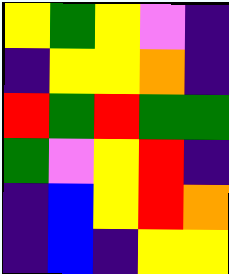[["yellow", "green", "yellow", "violet", "indigo"], ["indigo", "yellow", "yellow", "orange", "indigo"], ["red", "green", "red", "green", "green"], ["green", "violet", "yellow", "red", "indigo"], ["indigo", "blue", "yellow", "red", "orange"], ["indigo", "blue", "indigo", "yellow", "yellow"]]